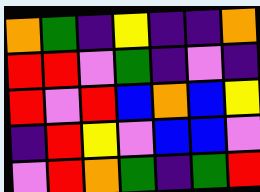[["orange", "green", "indigo", "yellow", "indigo", "indigo", "orange"], ["red", "red", "violet", "green", "indigo", "violet", "indigo"], ["red", "violet", "red", "blue", "orange", "blue", "yellow"], ["indigo", "red", "yellow", "violet", "blue", "blue", "violet"], ["violet", "red", "orange", "green", "indigo", "green", "red"]]